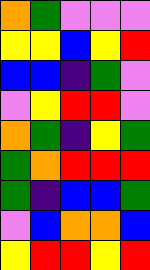[["orange", "green", "violet", "violet", "violet"], ["yellow", "yellow", "blue", "yellow", "red"], ["blue", "blue", "indigo", "green", "violet"], ["violet", "yellow", "red", "red", "violet"], ["orange", "green", "indigo", "yellow", "green"], ["green", "orange", "red", "red", "red"], ["green", "indigo", "blue", "blue", "green"], ["violet", "blue", "orange", "orange", "blue"], ["yellow", "red", "red", "yellow", "red"]]